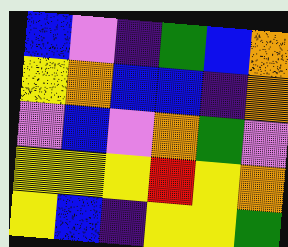[["blue", "violet", "indigo", "green", "blue", "orange"], ["yellow", "orange", "blue", "blue", "indigo", "orange"], ["violet", "blue", "violet", "orange", "green", "violet"], ["yellow", "yellow", "yellow", "red", "yellow", "orange"], ["yellow", "blue", "indigo", "yellow", "yellow", "green"]]